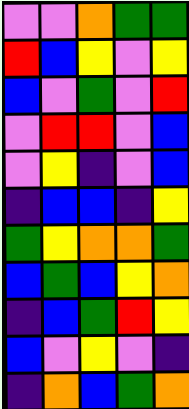[["violet", "violet", "orange", "green", "green"], ["red", "blue", "yellow", "violet", "yellow"], ["blue", "violet", "green", "violet", "red"], ["violet", "red", "red", "violet", "blue"], ["violet", "yellow", "indigo", "violet", "blue"], ["indigo", "blue", "blue", "indigo", "yellow"], ["green", "yellow", "orange", "orange", "green"], ["blue", "green", "blue", "yellow", "orange"], ["indigo", "blue", "green", "red", "yellow"], ["blue", "violet", "yellow", "violet", "indigo"], ["indigo", "orange", "blue", "green", "orange"]]